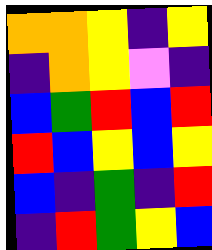[["orange", "orange", "yellow", "indigo", "yellow"], ["indigo", "orange", "yellow", "violet", "indigo"], ["blue", "green", "red", "blue", "red"], ["red", "blue", "yellow", "blue", "yellow"], ["blue", "indigo", "green", "indigo", "red"], ["indigo", "red", "green", "yellow", "blue"]]